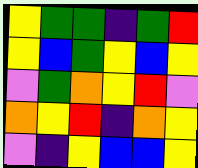[["yellow", "green", "green", "indigo", "green", "red"], ["yellow", "blue", "green", "yellow", "blue", "yellow"], ["violet", "green", "orange", "yellow", "red", "violet"], ["orange", "yellow", "red", "indigo", "orange", "yellow"], ["violet", "indigo", "yellow", "blue", "blue", "yellow"]]